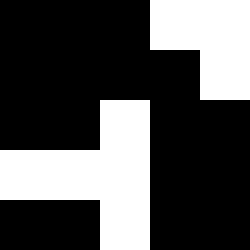[["black", "black", "black", "white", "white"], ["black", "black", "black", "black", "white"], ["black", "black", "white", "black", "black"], ["white", "white", "white", "black", "black"], ["black", "black", "white", "black", "black"]]